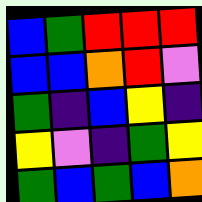[["blue", "green", "red", "red", "red"], ["blue", "blue", "orange", "red", "violet"], ["green", "indigo", "blue", "yellow", "indigo"], ["yellow", "violet", "indigo", "green", "yellow"], ["green", "blue", "green", "blue", "orange"]]